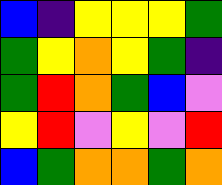[["blue", "indigo", "yellow", "yellow", "yellow", "green"], ["green", "yellow", "orange", "yellow", "green", "indigo"], ["green", "red", "orange", "green", "blue", "violet"], ["yellow", "red", "violet", "yellow", "violet", "red"], ["blue", "green", "orange", "orange", "green", "orange"]]